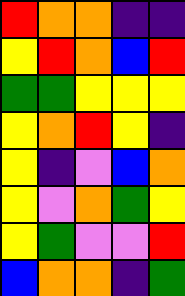[["red", "orange", "orange", "indigo", "indigo"], ["yellow", "red", "orange", "blue", "red"], ["green", "green", "yellow", "yellow", "yellow"], ["yellow", "orange", "red", "yellow", "indigo"], ["yellow", "indigo", "violet", "blue", "orange"], ["yellow", "violet", "orange", "green", "yellow"], ["yellow", "green", "violet", "violet", "red"], ["blue", "orange", "orange", "indigo", "green"]]